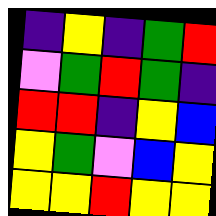[["indigo", "yellow", "indigo", "green", "red"], ["violet", "green", "red", "green", "indigo"], ["red", "red", "indigo", "yellow", "blue"], ["yellow", "green", "violet", "blue", "yellow"], ["yellow", "yellow", "red", "yellow", "yellow"]]